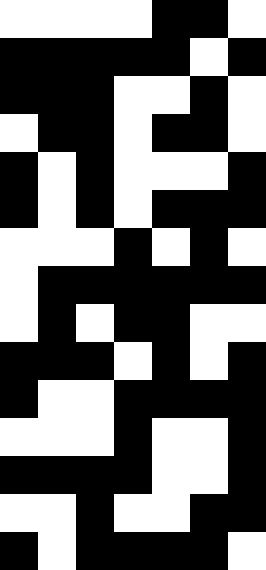[["white", "white", "white", "white", "black", "black", "white"], ["black", "black", "black", "black", "black", "white", "black"], ["black", "black", "black", "white", "white", "black", "white"], ["white", "black", "black", "white", "black", "black", "white"], ["black", "white", "black", "white", "white", "white", "black"], ["black", "white", "black", "white", "black", "black", "black"], ["white", "white", "white", "black", "white", "black", "white"], ["white", "black", "black", "black", "black", "black", "black"], ["white", "black", "white", "black", "black", "white", "white"], ["black", "black", "black", "white", "black", "white", "black"], ["black", "white", "white", "black", "black", "black", "black"], ["white", "white", "white", "black", "white", "white", "black"], ["black", "black", "black", "black", "white", "white", "black"], ["white", "white", "black", "white", "white", "black", "black"], ["black", "white", "black", "black", "black", "black", "white"]]